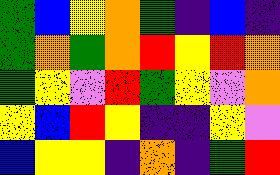[["green", "blue", "yellow", "orange", "green", "indigo", "blue", "indigo"], ["green", "orange", "green", "orange", "red", "yellow", "red", "orange"], ["green", "yellow", "violet", "red", "green", "yellow", "violet", "orange"], ["yellow", "blue", "red", "yellow", "indigo", "indigo", "yellow", "violet"], ["blue", "yellow", "yellow", "indigo", "orange", "indigo", "green", "red"]]